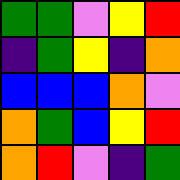[["green", "green", "violet", "yellow", "red"], ["indigo", "green", "yellow", "indigo", "orange"], ["blue", "blue", "blue", "orange", "violet"], ["orange", "green", "blue", "yellow", "red"], ["orange", "red", "violet", "indigo", "green"]]